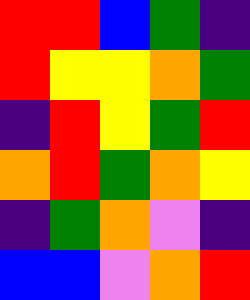[["red", "red", "blue", "green", "indigo"], ["red", "yellow", "yellow", "orange", "green"], ["indigo", "red", "yellow", "green", "red"], ["orange", "red", "green", "orange", "yellow"], ["indigo", "green", "orange", "violet", "indigo"], ["blue", "blue", "violet", "orange", "red"]]